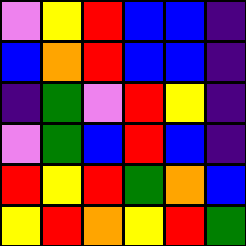[["violet", "yellow", "red", "blue", "blue", "indigo"], ["blue", "orange", "red", "blue", "blue", "indigo"], ["indigo", "green", "violet", "red", "yellow", "indigo"], ["violet", "green", "blue", "red", "blue", "indigo"], ["red", "yellow", "red", "green", "orange", "blue"], ["yellow", "red", "orange", "yellow", "red", "green"]]